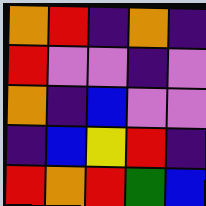[["orange", "red", "indigo", "orange", "indigo"], ["red", "violet", "violet", "indigo", "violet"], ["orange", "indigo", "blue", "violet", "violet"], ["indigo", "blue", "yellow", "red", "indigo"], ["red", "orange", "red", "green", "blue"]]